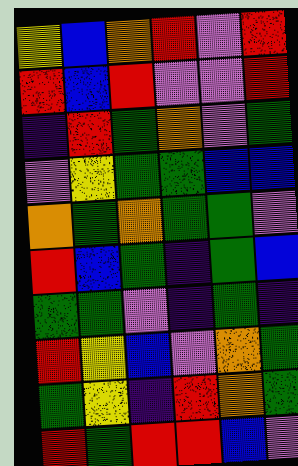[["yellow", "blue", "orange", "red", "violet", "red"], ["red", "blue", "red", "violet", "violet", "red"], ["indigo", "red", "green", "orange", "violet", "green"], ["violet", "yellow", "green", "green", "blue", "blue"], ["orange", "green", "orange", "green", "green", "violet"], ["red", "blue", "green", "indigo", "green", "blue"], ["green", "green", "violet", "indigo", "green", "indigo"], ["red", "yellow", "blue", "violet", "orange", "green"], ["green", "yellow", "indigo", "red", "orange", "green"], ["red", "green", "red", "red", "blue", "violet"]]